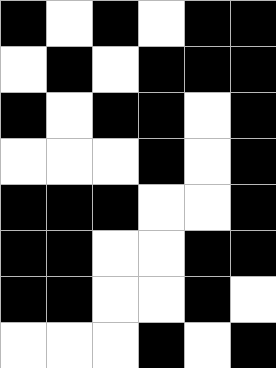[["black", "white", "black", "white", "black", "black"], ["white", "black", "white", "black", "black", "black"], ["black", "white", "black", "black", "white", "black"], ["white", "white", "white", "black", "white", "black"], ["black", "black", "black", "white", "white", "black"], ["black", "black", "white", "white", "black", "black"], ["black", "black", "white", "white", "black", "white"], ["white", "white", "white", "black", "white", "black"]]